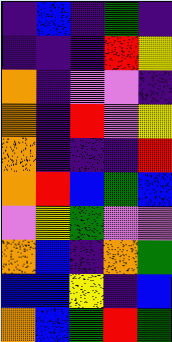[["indigo", "blue", "indigo", "green", "indigo"], ["indigo", "indigo", "indigo", "red", "yellow"], ["orange", "indigo", "violet", "violet", "indigo"], ["orange", "indigo", "red", "violet", "yellow"], ["orange", "indigo", "indigo", "indigo", "red"], ["orange", "red", "blue", "green", "blue"], ["violet", "yellow", "green", "violet", "violet"], ["orange", "blue", "indigo", "orange", "green"], ["blue", "blue", "yellow", "indigo", "blue"], ["orange", "blue", "green", "red", "green"]]